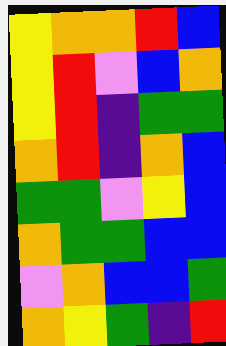[["yellow", "orange", "orange", "red", "blue"], ["yellow", "red", "violet", "blue", "orange"], ["yellow", "red", "indigo", "green", "green"], ["orange", "red", "indigo", "orange", "blue"], ["green", "green", "violet", "yellow", "blue"], ["orange", "green", "green", "blue", "blue"], ["violet", "orange", "blue", "blue", "green"], ["orange", "yellow", "green", "indigo", "red"]]